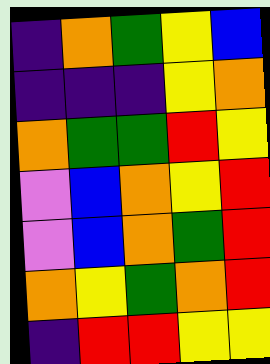[["indigo", "orange", "green", "yellow", "blue"], ["indigo", "indigo", "indigo", "yellow", "orange"], ["orange", "green", "green", "red", "yellow"], ["violet", "blue", "orange", "yellow", "red"], ["violet", "blue", "orange", "green", "red"], ["orange", "yellow", "green", "orange", "red"], ["indigo", "red", "red", "yellow", "yellow"]]